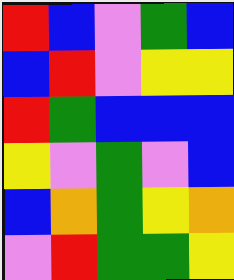[["red", "blue", "violet", "green", "blue"], ["blue", "red", "violet", "yellow", "yellow"], ["red", "green", "blue", "blue", "blue"], ["yellow", "violet", "green", "violet", "blue"], ["blue", "orange", "green", "yellow", "orange"], ["violet", "red", "green", "green", "yellow"]]